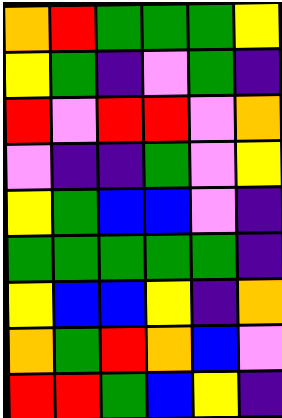[["orange", "red", "green", "green", "green", "yellow"], ["yellow", "green", "indigo", "violet", "green", "indigo"], ["red", "violet", "red", "red", "violet", "orange"], ["violet", "indigo", "indigo", "green", "violet", "yellow"], ["yellow", "green", "blue", "blue", "violet", "indigo"], ["green", "green", "green", "green", "green", "indigo"], ["yellow", "blue", "blue", "yellow", "indigo", "orange"], ["orange", "green", "red", "orange", "blue", "violet"], ["red", "red", "green", "blue", "yellow", "indigo"]]